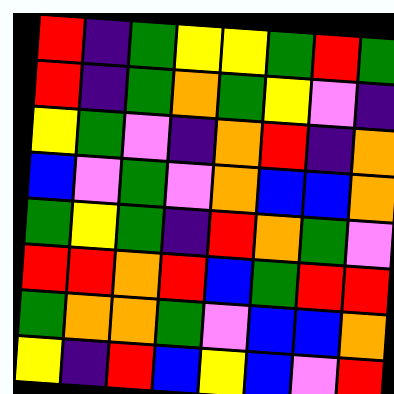[["red", "indigo", "green", "yellow", "yellow", "green", "red", "green"], ["red", "indigo", "green", "orange", "green", "yellow", "violet", "indigo"], ["yellow", "green", "violet", "indigo", "orange", "red", "indigo", "orange"], ["blue", "violet", "green", "violet", "orange", "blue", "blue", "orange"], ["green", "yellow", "green", "indigo", "red", "orange", "green", "violet"], ["red", "red", "orange", "red", "blue", "green", "red", "red"], ["green", "orange", "orange", "green", "violet", "blue", "blue", "orange"], ["yellow", "indigo", "red", "blue", "yellow", "blue", "violet", "red"]]